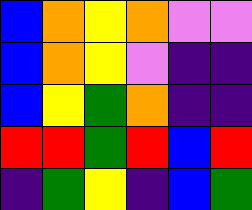[["blue", "orange", "yellow", "orange", "violet", "violet"], ["blue", "orange", "yellow", "violet", "indigo", "indigo"], ["blue", "yellow", "green", "orange", "indigo", "indigo"], ["red", "red", "green", "red", "blue", "red"], ["indigo", "green", "yellow", "indigo", "blue", "green"]]